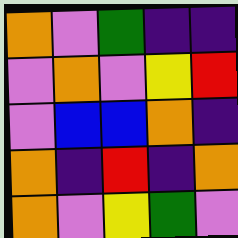[["orange", "violet", "green", "indigo", "indigo"], ["violet", "orange", "violet", "yellow", "red"], ["violet", "blue", "blue", "orange", "indigo"], ["orange", "indigo", "red", "indigo", "orange"], ["orange", "violet", "yellow", "green", "violet"]]